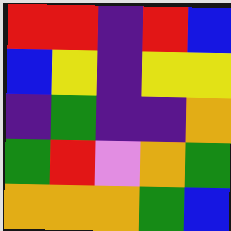[["red", "red", "indigo", "red", "blue"], ["blue", "yellow", "indigo", "yellow", "yellow"], ["indigo", "green", "indigo", "indigo", "orange"], ["green", "red", "violet", "orange", "green"], ["orange", "orange", "orange", "green", "blue"]]